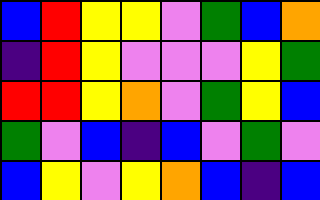[["blue", "red", "yellow", "yellow", "violet", "green", "blue", "orange"], ["indigo", "red", "yellow", "violet", "violet", "violet", "yellow", "green"], ["red", "red", "yellow", "orange", "violet", "green", "yellow", "blue"], ["green", "violet", "blue", "indigo", "blue", "violet", "green", "violet"], ["blue", "yellow", "violet", "yellow", "orange", "blue", "indigo", "blue"]]